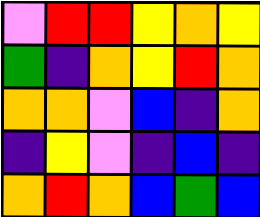[["violet", "red", "red", "yellow", "orange", "yellow"], ["green", "indigo", "orange", "yellow", "red", "orange"], ["orange", "orange", "violet", "blue", "indigo", "orange"], ["indigo", "yellow", "violet", "indigo", "blue", "indigo"], ["orange", "red", "orange", "blue", "green", "blue"]]